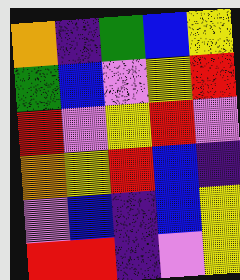[["orange", "indigo", "green", "blue", "yellow"], ["green", "blue", "violet", "yellow", "red"], ["red", "violet", "yellow", "red", "violet"], ["orange", "yellow", "red", "blue", "indigo"], ["violet", "blue", "indigo", "blue", "yellow"], ["red", "red", "indigo", "violet", "yellow"]]